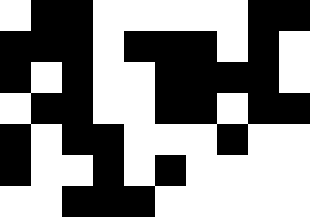[["white", "black", "black", "white", "white", "white", "white", "white", "black", "black"], ["black", "black", "black", "white", "black", "black", "black", "white", "black", "white"], ["black", "white", "black", "white", "white", "black", "black", "black", "black", "white"], ["white", "black", "black", "white", "white", "black", "black", "white", "black", "black"], ["black", "white", "black", "black", "white", "white", "white", "black", "white", "white"], ["black", "white", "white", "black", "white", "black", "white", "white", "white", "white"], ["white", "white", "black", "black", "black", "white", "white", "white", "white", "white"]]